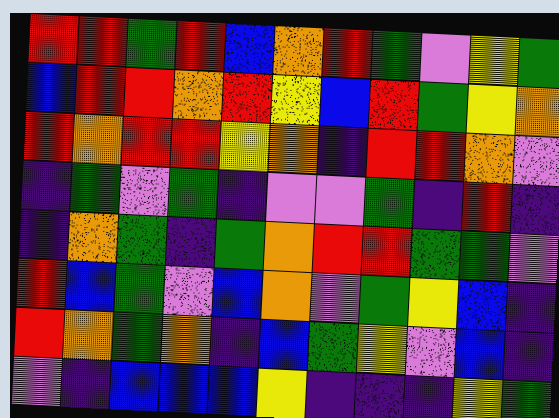[["red", "red", "green", "red", "blue", "orange", "red", "green", "violet", "yellow", "green"], ["blue", "red", "red", "orange", "red", "yellow", "blue", "red", "green", "yellow", "orange"], ["red", "orange", "red", "red", "yellow", "orange", "indigo", "red", "red", "orange", "violet"], ["indigo", "green", "violet", "green", "indigo", "violet", "violet", "green", "indigo", "red", "indigo"], ["indigo", "orange", "green", "indigo", "green", "orange", "red", "red", "green", "green", "violet"], ["red", "blue", "green", "violet", "blue", "orange", "violet", "green", "yellow", "blue", "indigo"], ["red", "orange", "green", "orange", "indigo", "blue", "green", "yellow", "violet", "blue", "indigo"], ["violet", "indigo", "blue", "blue", "blue", "yellow", "indigo", "indigo", "indigo", "yellow", "green"]]